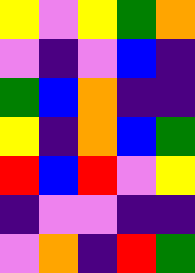[["yellow", "violet", "yellow", "green", "orange"], ["violet", "indigo", "violet", "blue", "indigo"], ["green", "blue", "orange", "indigo", "indigo"], ["yellow", "indigo", "orange", "blue", "green"], ["red", "blue", "red", "violet", "yellow"], ["indigo", "violet", "violet", "indigo", "indigo"], ["violet", "orange", "indigo", "red", "green"]]